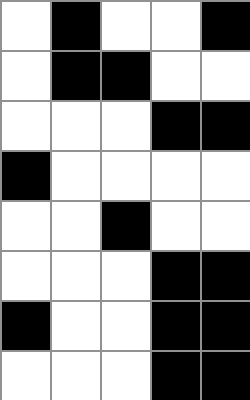[["white", "black", "white", "white", "black"], ["white", "black", "black", "white", "white"], ["white", "white", "white", "black", "black"], ["black", "white", "white", "white", "white"], ["white", "white", "black", "white", "white"], ["white", "white", "white", "black", "black"], ["black", "white", "white", "black", "black"], ["white", "white", "white", "black", "black"]]